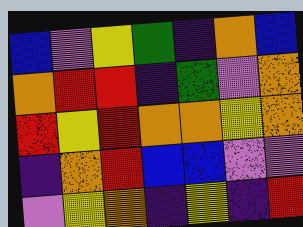[["blue", "violet", "yellow", "green", "indigo", "orange", "blue"], ["orange", "red", "red", "indigo", "green", "violet", "orange"], ["red", "yellow", "red", "orange", "orange", "yellow", "orange"], ["indigo", "orange", "red", "blue", "blue", "violet", "violet"], ["violet", "yellow", "orange", "indigo", "yellow", "indigo", "red"]]